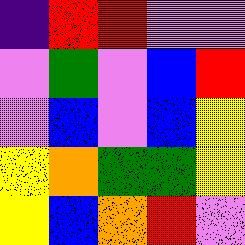[["indigo", "red", "red", "violet", "violet"], ["violet", "green", "violet", "blue", "red"], ["violet", "blue", "violet", "blue", "yellow"], ["yellow", "orange", "green", "green", "yellow"], ["yellow", "blue", "orange", "red", "violet"]]